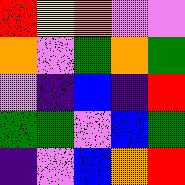[["red", "yellow", "orange", "violet", "violet"], ["orange", "violet", "green", "orange", "green"], ["violet", "indigo", "blue", "indigo", "red"], ["green", "green", "violet", "blue", "green"], ["indigo", "violet", "blue", "orange", "red"]]